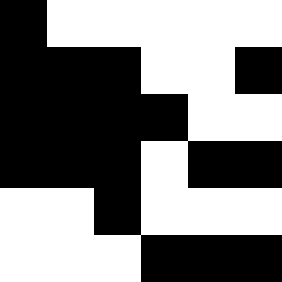[["black", "white", "white", "white", "white", "white"], ["black", "black", "black", "white", "white", "black"], ["black", "black", "black", "black", "white", "white"], ["black", "black", "black", "white", "black", "black"], ["white", "white", "black", "white", "white", "white"], ["white", "white", "white", "black", "black", "black"]]